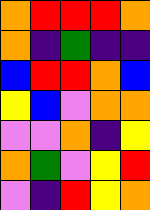[["orange", "red", "red", "red", "orange"], ["orange", "indigo", "green", "indigo", "indigo"], ["blue", "red", "red", "orange", "blue"], ["yellow", "blue", "violet", "orange", "orange"], ["violet", "violet", "orange", "indigo", "yellow"], ["orange", "green", "violet", "yellow", "red"], ["violet", "indigo", "red", "yellow", "orange"]]